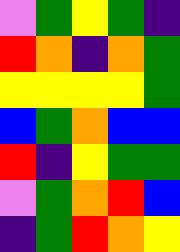[["violet", "green", "yellow", "green", "indigo"], ["red", "orange", "indigo", "orange", "green"], ["yellow", "yellow", "yellow", "yellow", "green"], ["blue", "green", "orange", "blue", "blue"], ["red", "indigo", "yellow", "green", "green"], ["violet", "green", "orange", "red", "blue"], ["indigo", "green", "red", "orange", "yellow"]]